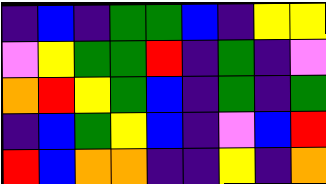[["indigo", "blue", "indigo", "green", "green", "blue", "indigo", "yellow", "yellow"], ["violet", "yellow", "green", "green", "red", "indigo", "green", "indigo", "violet"], ["orange", "red", "yellow", "green", "blue", "indigo", "green", "indigo", "green"], ["indigo", "blue", "green", "yellow", "blue", "indigo", "violet", "blue", "red"], ["red", "blue", "orange", "orange", "indigo", "indigo", "yellow", "indigo", "orange"]]